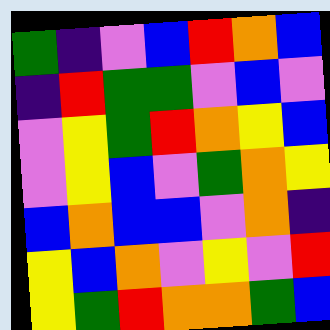[["green", "indigo", "violet", "blue", "red", "orange", "blue"], ["indigo", "red", "green", "green", "violet", "blue", "violet"], ["violet", "yellow", "green", "red", "orange", "yellow", "blue"], ["violet", "yellow", "blue", "violet", "green", "orange", "yellow"], ["blue", "orange", "blue", "blue", "violet", "orange", "indigo"], ["yellow", "blue", "orange", "violet", "yellow", "violet", "red"], ["yellow", "green", "red", "orange", "orange", "green", "blue"]]